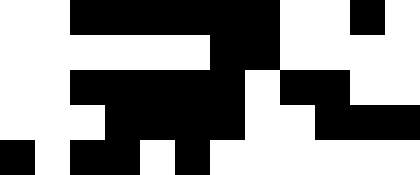[["white", "white", "black", "black", "black", "black", "black", "black", "white", "white", "black", "white"], ["white", "white", "white", "white", "white", "white", "black", "black", "white", "white", "white", "white"], ["white", "white", "black", "black", "black", "black", "black", "white", "black", "black", "white", "white"], ["white", "white", "white", "black", "black", "black", "black", "white", "white", "black", "black", "black"], ["black", "white", "black", "black", "white", "black", "white", "white", "white", "white", "white", "white"]]